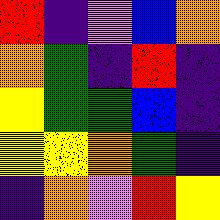[["red", "indigo", "violet", "blue", "orange"], ["orange", "green", "indigo", "red", "indigo"], ["yellow", "green", "green", "blue", "indigo"], ["yellow", "yellow", "orange", "green", "indigo"], ["indigo", "orange", "violet", "red", "yellow"]]